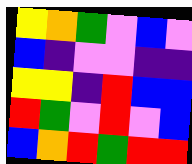[["yellow", "orange", "green", "violet", "blue", "violet"], ["blue", "indigo", "violet", "violet", "indigo", "indigo"], ["yellow", "yellow", "indigo", "red", "blue", "blue"], ["red", "green", "violet", "red", "violet", "blue"], ["blue", "orange", "red", "green", "red", "red"]]